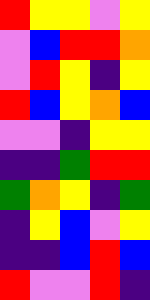[["red", "yellow", "yellow", "violet", "yellow"], ["violet", "blue", "red", "red", "orange"], ["violet", "red", "yellow", "indigo", "yellow"], ["red", "blue", "yellow", "orange", "blue"], ["violet", "violet", "indigo", "yellow", "yellow"], ["indigo", "indigo", "green", "red", "red"], ["green", "orange", "yellow", "indigo", "green"], ["indigo", "yellow", "blue", "violet", "yellow"], ["indigo", "indigo", "blue", "red", "blue"], ["red", "violet", "violet", "red", "indigo"]]